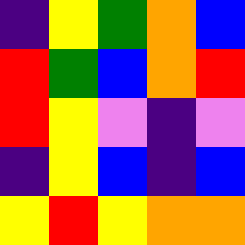[["indigo", "yellow", "green", "orange", "blue"], ["red", "green", "blue", "orange", "red"], ["red", "yellow", "violet", "indigo", "violet"], ["indigo", "yellow", "blue", "indigo", "blue"], ["yellow", "red", "yellow", "orange", "orange"]]